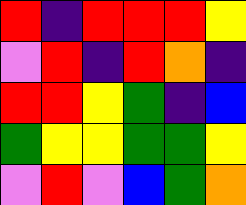[["red", "indigo", "red", "red", "red", "yellow"], ["violet", "red", "indigo", "red", "orange", "indigo"], ["red", "red", "yellow", "green", "indigo", "blue"], ["green", "yellow", "yellow", "green", "green", "yellow"], ["violet", "red", "violet", "blue", "green", "orange"]]